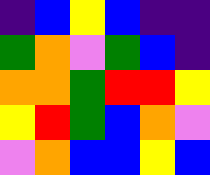[["indigo", "blue", "yellow", "blue", "indigo", "indigo"], ["green", "orange", "violet", "green", "blue", "indigo"], ["orange", "orange", "green", "red", "red", "yellow"], ["yellow", "red", "green", "blue", "orange", "violet"], ["violet", "orange", "blue", "blue", "yellow", "blue"]]